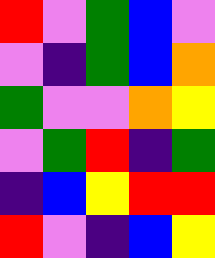[["red", "violet", "green", "blue", "violet"], ["violet", "indigo", "green", "blue", "orange"], ["green", "violet", "violet", "orange", "yellow"], ["violet", "green", "red", "indigo", "green"], ["indigo", "blue", "yellow", "red", "red"], ["red", "violet", "indigo", "blue", "yellow"]]